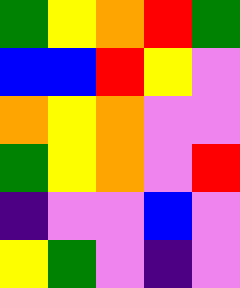[["green", "yellow", "orange", "red", "green"], ["blue", "blue", "red", "yellow", "violet"], ["orange", "yellow", "orange", "violet", "violet"], ["green", "yellow", "orange", "violet", "red"], ["indigo", "violet", "violet", "blue", "violet"], ["yellow", "green", "violet", "indigo", "violet"]]